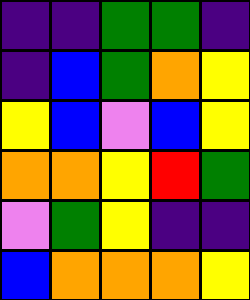[["indigo", "indigo", "green", "green", "indigo"], ["indigo", "blue", "green", "orange", "yellow"], ["yellow", "blue", "violet", "blue", "yellow"], ["orange", "orange", "yellow", "red", "green"], ["violet", "green", "yellow", "indigo", "indigo"], ["blue", "orange", "orange", "orange", "yellow"]]